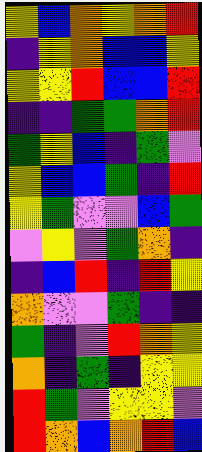[["yellow", "blue", "orange", "yellow", "orange", "red"], ["indigo", "yellow", "orange", "blue", "blue", "yellow"], ["yellow", "yellow", "red", "blue", "blue", "red"], ["indigo", "indigo", "green", "green", "orange", "red"], ["green", "yellow", "blue", "indigo", "green", "violet"], ["yellow", "blue", "blue", "green", "indigo", "red"], ["yellow", "green", "violet", "violet", "blue", "green"], ["violet", "yellow", "violet", "green", "orange", "indigo"], ["indigo", "blue", "red", "indigo", "red", "yellow"], ["orange", "violet", "violet", "green", "indigo", "indigo"], ["green", "indigo", "violet", "red", "orange", "yellow"], ["orange", "indigo", "green", "indigo", "yellow", "yellow"], ["red", "green", "violet", "yellow", "yellow", "violet"], ["red", "orange", "blue", "orange", "red", "blue"]]